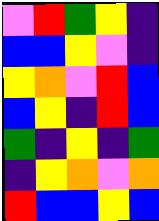[["violet", "red", "green", "yellow", "indigo"], ["blue", "blue", "yellow", "violet", "indigo"], ["yellow", "orange", "violet", "red", "blue"], ["blue", "yellow", "indigo", "red", "blue"], ["green", "indigo", "yellow", "indigo", "green"], ["indigo", "yellow", "orange", "violet", "orange"], ["red", "blue", "blue", "yellow", "blue"]]